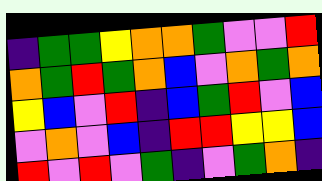[["indigo", "green", "green", "yellow", "orange", "orange", "green", "violet", "violet", "red"], ["orange", "green", "red", "green", "orange", "blue", "violet", "orange", "green", "orange"], ["yellow", "blue", "violet", "red", "indigo", "blue", "green", "red", "violet", "blue"], ["violet", "orange", "violet", "blue", "indigo", "red", "red", "yellow", "yellow", "blue"], ["red", "violet", "red", "violet", "green", "indigo", "violet", "green", "orange", "indigo"]]